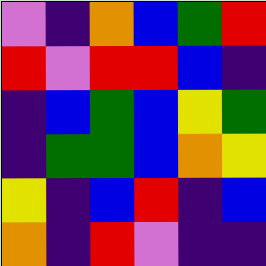[["violet", "indigo", "orange", "blue", "green", "red"], ["red", "violet", "red", "red", "blue", "indigo"], ["indigo", "blue", "green", "blue", "yellow", "green"], ["indigo", "green", "green", "blue", "orange", "yellow"], ["yellow", "indigo", "blue", "red", "indigo", "blue"], ["orange", "indigo", "red", "violet", "indigo", "indigo"]]